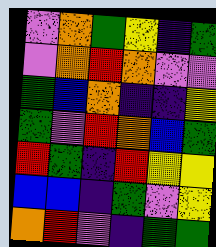[["violet", "orange", "green", "yellow", "indigo", "green"], ["violet", "orange", "red", "orange", "violet", "violet"], ["green", "blue", "orange", "indigo", "indigo", "yellow"], ["green", "violet", "red", "orange", "blue", "green"], ["red", "green", "indigo", "red", "yellow", "yellow"], ["blue", "blue", "indigo", "green", "violet", "yellow"], ["orange", "red", "violet", "indigo", "green", "green"]]